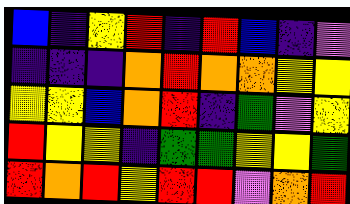[["blue", "indigo", "yellow", "red", "indigo", "red", "blue", "indigo", "violet"], ["indigo", "indigo", "indigo", "orange", "red", "orange", "orange", "yellow", "yellow"], ["yellow", "yellow", "blue", "orange", "red", "indigo", "green", "violet", "yellow"], ["red", "yellow", "yellow", "indigo", "green", "green", "yellow", "yellow", "green"], ["red", "orange", "red", "yellow", "red", "red", "violet", "orange", "red"]]